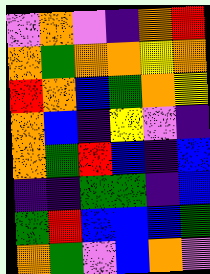[["violet", "orange", "violet", "indigo", "orange", "red"], ["orange", "green", "orange", "orange", "yellow", "orange"], ["red", "orange", "blue", "green", "orange", "yellow"], ["orange", "blue", "indigo", "yellow", "violet", "indigo"], ["orange", "green", "red", "blue", "indigo", "blue"], ["indigo", "indigo", "green", "green", "indigo", "blue"], ["green", "red", "blue", "blue", "blue", "green"], ["orange", "green", "violet", "blue", "orange", "violet"]]